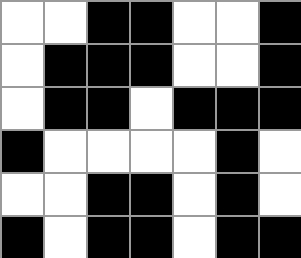[["white", "white", "black", "black", "white", "white", "black"], ["white", "black", "black", "black", "white", "white", "black"], ["white", "black", "black", "white", "black", "black", "black"], ["black", "white", "white", "white", "white", "black", "white"], ["white", "white", "black", "black", "white", "black", "white"], ["black", "white", "black", "black", "white", "black", "black"]]